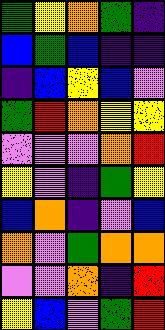[["green", "yellow", "orange", "green", "indigo"], ["blue", "green", "blue", "indigo", "indigo"], ["indigo", "blue", "yellow", "blue", "violet"], ["green", "red", "orange", "yellow", "yellow"], ["violet", "violet", "violet", "orange", "red"], ["yellow", "violet", "indigo", "green", "yellow"], ["blue", "orange", "indigo", "violet", "blue"], ["orange", "violet", "green", "orange", "orange"], ["violet", "violet", "orange", "indigo", "red"], ["yellow", "blue", "violet", "green", "red"]]